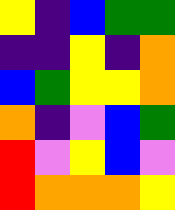[["yellow", "indigo", "blue", "green", "green"], ["indigo", "indigo", "yellow", "indigo", "orange"], ["blue", "green", "yellow", "yellow", "orange"], ["orange", "indigo", "violet", "blue", "green"], ["red", "violet", "yellow", "blue", "violet"], ["red", "orange", "orange", "orange", "yellow"]]